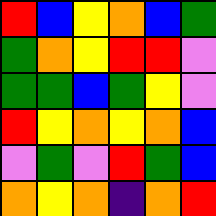[["red", "blue", "yellow", "orange", "blue", "green"], ["green", "orange", "yellow", "red", "red", "violet"], ["green", "green", "blue", "green", "yellow", "violet"], ["red", "yellow", "orange", "yellow", "orange", "blue"], ["violet", "green", "violet", "red", "green", "blue"], ["orange", "yellow", "orange", "indigo", "orange", "red"]]